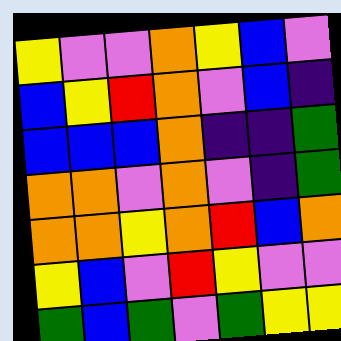[["yellow", "violet", "violet", "orange", "yellow", "blue", "violet"], ["blue", "yellow", "red", "orange", "violet", "blue", "indigo"], ["blue", "blue", "blue", "orange", "indigo", "indigo", "green"], ["orange", "orange", "violet", "orange", "violet", "indigo", "green"], ["orange", "orange", "yellow", "orange", "red", "blue", "orange"], ["yellow", "blue", "violet", "red", "yellow", "violet", "violet"], ["green", "blue", "green", "violet", "green", "yellow", "yellow"]]